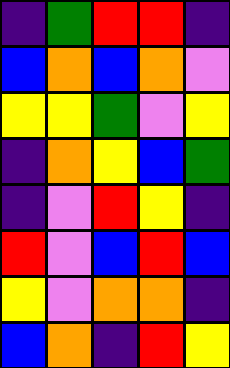[["indigo", "green", "red", "red", "indigo"], ["blue", "orange", "blue", "orange", "violet"], ["yellow", "yellow", "green", "violet", "yellow"], ["indigo", "orange", "yellow", "blue", "green"], ["indigo", "violet", "red", "yellow", "indigo"], ["red", "violet", "blue", "red", "blue"], ["yellow", "violet", "orange", "orange", "indigo"], ["blue", "orange", "indigo", "red", "yellow"]]